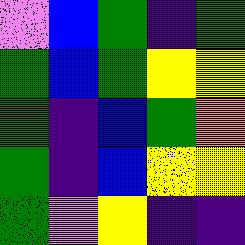[["violet", "blue", "green", "indigo", "green"], ["green", "blue", "green", "yellow", "yellow"], ["green", "indigo", "blue", "green", "orange"], ["green", "indigo", "blue", "yellow", "yellow"], ["green", "violet", "yellow", "indigo", "indigo"]]